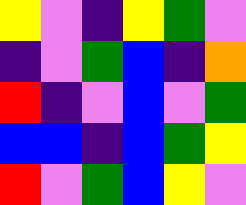[["yellow", "violet", "indigo", "yellow", "green", "violet"], ["indigo", "violet", "green", "blue", "indigo", "orange"], ["red", "indigo", "violet", "blue", "violet", "green"], ["blue", "blue", "indigo", "blue", "green", "yellow"], ["red", "violet", "green", "blue", "yellow", "violet"]]